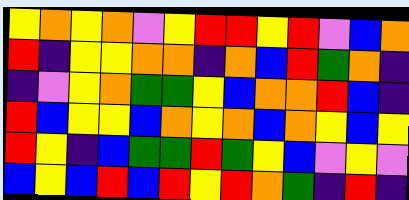[["yellow", "orange", "yellow", "orange", "violet", "yellow", "red", "red", "yellow", "red", "violet", "blue", "orange"], ["red", "indigo", "yellow", "yellow", "orange", "orange", "indigo", "orange", "blue", "red", "green", "orange", "indigo"], ["indigo", "violet", "yellow", "orange", "green", "green", "yellow", "blue", "orange", "orange", "red", "blue", "indigo"], ["red", "blue", "yellow", "yellow", "blue", "orange", "yellow", "orange", "blue", "orange", "yellow", "blue", "yellow"], ["red", "yellow", "indigo", "blue", "green", "green", "red", "green", "yellow", "blue", "violet", "yellow", "violet"], ["blue", "yellow", "blue", "red", "blue", "red", "yellow", "red", "orange", "green", "indigo", "red", "indigo"]]